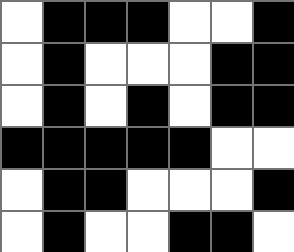[["white", "black", "black", "black", "white", "white", "black"], ["white", "black", "white", "white", "white", "black", "black"], ["white", "black", "white", "black", "white", "black", "black"], ["black", "black", "black", "black", "black", "white", "white"], ["white", "black", "black", "white", "white", "white", "black"], ["white", "black", "white", "white", "black", "black", "white"]]